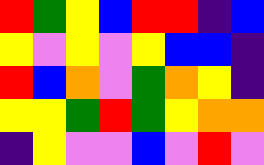[["red", "green", "yellow", "blue", "red", "red", "indigo", "blue"], ["yellow", "violet", "yellow", "violet", "yellow", "blue", "blue", "indigo"], ["red", "blue", "orange", "violet", "green", "orange", "yellow", "indigo"], ["yellow", "yellow", "green", "red", "green", "yellow", "orange", "orange"], ["indigo", "yellow", "violet", "violet", "blue", "violet", "red", "violet"]]